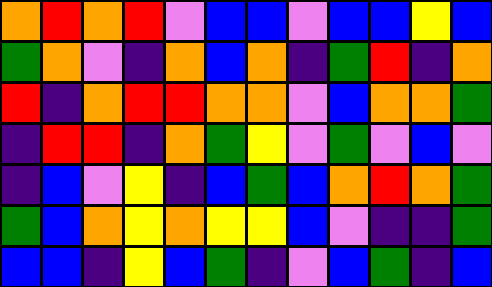[["orange", "red", "orange", "red", "violet", "blue", "blue", "violet", "blue", "blue", "yellow", "blue"], ["green", "orange", "violet", "indigo", "orange", "blue", "orange", "indigo", "green", "red", "indigo", "orange"], ["red", "indigo", "orange", "red", "red", "orange", "orange", "violet", "blue", "orange", "orange", "green"], ["indigo", "red", "red", "indigo", "orange", "green", "yellow", "violet", "green", "violet", "blue", "violet"], ["indigo", "blue", "violet", "yellow", "indigo", "blue", "green", "blue", "orange", "red", "orange", "green"], ["green", "blue", "orange", "yellow", "orange", "yellow", "yellow", "blue", "violet", "indigo", "indigo", "green"], ["blue", "blue", "indigo", "yellow", "blue", "green", "indigo", "violet", "blue", "green", "indigo", "blue"]]